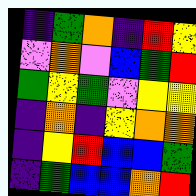[["indigo", "green", "orange", "indigo", "red", "yellow"], ["violet", "orange", "violet", "blue", "green", "red"], ["green", "yellow", "green", "violet", "yellow", "yellow"], ["indigo", "orange", "indigo", "yellow", "orange", "orange"], ["indigo", "yellow", "red", "blue", "blue", "green"], ["indigo", "green", "blue", "blue", "orange", "red"]]